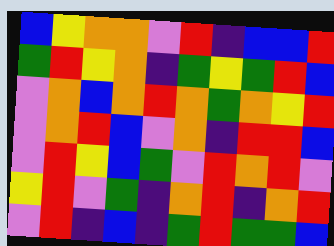[["blue", "yellow", "orange", "orange", "violet", "red", "indigo", "blue", "blue", "red"], ["green", "red", "yellow", "orange", "indigo", "green", "yellow", "green", "red", "blue"], ["violet", "orange", "blue", "orange", "red", "orange", "green", "orange", "yellow", "red"], ["violet", "orange", "red", "blue", "violet", "orange", "indigo", "red", "red", "blue"], ["violet", "red", "yellow", "blue", "green", "violet", "red", "orange", "red", "violet"], ["yellow", "red", "violet", "green", "indigo", "orange", "red", "indigo", "orange", "red"], ["violet", "red", "indigo", "blue", "indigo", "green", "red", "green", "green", "blue"]]